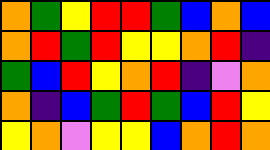[["orange", "green", "yellow", "red", "red", "green", "blue", "orange", "blue"], ["orange", "red", "green", "red", "yellow", "yellow", "orange", "red", "indigo"], ["green", "blue", "red", "yellow", "orange", "red", "indigo", "violet", "orange"], ["orange", "indigo", "blue", "green", "red", "green", "blue", "red", "yellow"], ["yellow", "orange", "violet", "yellow", "yellow", "blue", "orange", "red", "orange"]]